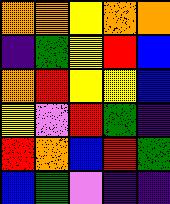[["orange", "orange", "yellow", "orange", "orange"], ["indigo", "green", "yellow", "red", "blue"], ["orange", "red", "yellow", "yellow", "blue"], ["yellow", "violet", "red", "green", "indigo"], ["red", "orange", "blue", "red", "green"], ["blue", "green", "violet", "indigo", "indigo"]]